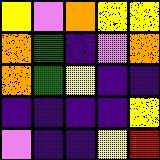[["yellow", "violet", "orange", "yellow", "yellow"], ["orange", "green", "indigo", "violet", "orange"], ["orange", "green", "yellow", "indigo", "indigo"], ["indigo", "indigo", "indigo", "indigo", "yellow"], ["violet", "indigo", "indigo", "yellow", "red"]]